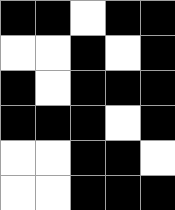[["black", "black", "white", "black", "black"], ["white", "white", "black", "white", "black"], ["black", "white", "black", "black", "black"], ["black", "black", "black", "white", "black"], ["white", "white", "black", "black", "white"], ["white", "white", "black", "black", "black"]]